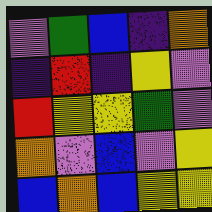[["violet", "green", "blue", "indigo", "orange"], ["indigo", "red", "indigo", "yellow", "violet"], ["red", "yellow", "yellow", "green", "violet"], ["orange", "violet", "blue", "violet", "yellow"], ["blue", "orange", "blue", "yellow", "yellow"]]